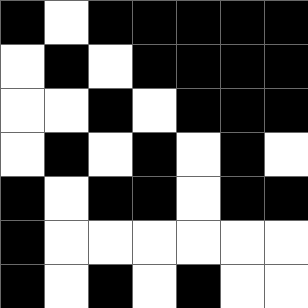[["black", "white", "black", "black", "black", "black", "black"], ["white", "black", "white", "black", "black", "black", "black"], ["white", "white", "black", "white", "black", "black", "black"], ["white", "black", "white", "black", "white", "black", "white"], ["black", "white", "black", "black", "white", "black", "black"], ["black", "white", "white", "white", "white", "white", "white"], ["black", "white", "black", "white", "black", "white", "white"]]